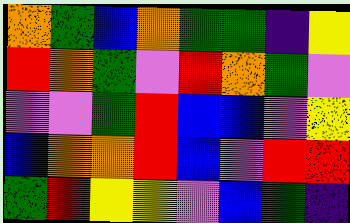[["orange", "green", "blue", "orange", "green", "green", "indigo", "yellow"], ["red", "orange", "green", "violet", "red", "orange", "green", "violet"], ["violet", "violet", "green", "red", "blue", "blue", "violet", "yellow"], ["blue", "orange", "orange", "red", "blue", "violet", "red", "red"], ["green", "red", "yellow", "yellow", "violet", "blue", "green", "indigo"]]